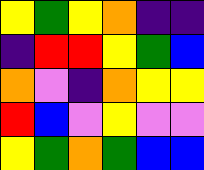[["yellow", "green", "yellow", "orange", "indigo", "indigo"], ["indigo", "red", "red", "yellow", "green", "blue"], ["orange", "violet", "indigo", "orange", "yellow", "yellow"], ["red", "blue", "violet", "yellow", "violet", "violet"], ["yellow", "green", "orange", "green", "blue", "blue"]]